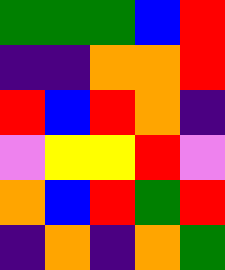[["green", "green", "green", "blue", "red"], ["indigo", "indigo", "orange", "orange", "red"], ["red", "blue", "red", "orange", "indigo"], ["violet", "yellow", "yellow", "red", "violet"], ["orange", "blue", "red", "green", "red"], ["indigo", "orange", "indigo", "orange", "green"]]